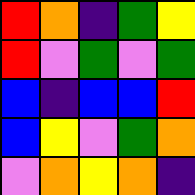[["red", "orange", "indigo", "green", "yellow"], ["red", "violet", "green", "violet", "green"], ["blue", "indigo", "blue", "blue", "red"], ["blue", "yellow", "violet", "green", "orange"], ["violet", "orange", "yellow", "orange", "indigo"]]